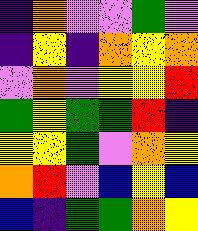[["indigo", "orange", "violet", "violet", "green", "violet"], ["indigo", "yellow", "indigo", "orange", "yellow", "orange"], ["violet", "orange", "violet", "yellow", "yellow", "red"], ["green", "yellow", "green", "green", "red", "indigo"], ["yellow", "yellow", "green", "violet", "orange", "yellow"], ["orange", "red", "violet", "blue", "yellow", "blue"], ["blue", "indigo", "green", "green", "orange", "yellow"]]